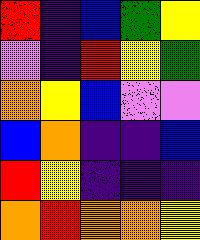[["red", "indigo", "blue", "green", "yellow"], ["violet", "indigo", "red", "yellow", "green"], ["orange", "yellow", "blue", "violet", "violet"], ["blue", "orange", "indigo", "indigo", "blue"], ["red", "yellow", "indigo", "indigo", "indigo"], ["orange", "red", "orange", "orange", "yellow"]]